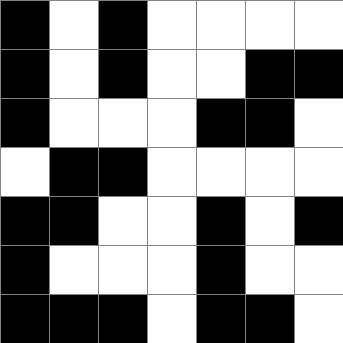[["black", "white", "black", "white", "white", "white", "white"], ["black", "white", "black", "white", "white", "black", "black"], ["black", "white", "white", "white", "black", "black", "white"], ["white", "black", "black", "white", "white", "white", "white"], ["black", "black", "white", "white", "black", "white", "black"], ["black", "white", "white", "white", "black", "white", "white"], ["black", "black", "black", "white", "black", "black", "white"]]